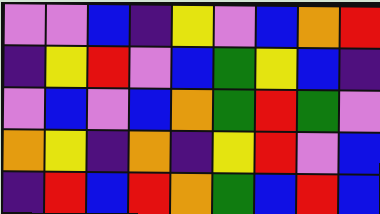[["violet", "violet", "blue", "indigo", "yellow", "violet", "blue", "orange", "red"], ["indigo", "yellow", "red", "violet", "blue", "green", "yellow", "blue", "indigo"], ["violet", "blue", "violet", "blue", "orange", "green", "red", "green", "violet"], ["orange", "yellow", "indigo", "orange", "indigo", "yellow", "red", "violet", "blue"], ["indigo", "red", "blue", "red", "orange", "green", "blue", "red", "blue"]]